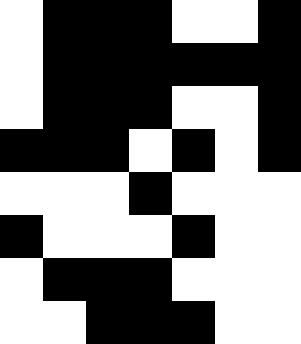[["white", "black", "black", "black", "white", "white", "black"], ["white", "black", "black", "black", "black", "black", "black"], ["white", "black", "black", "black", "white", "white", "black"], ["black", "black", "black", "white", "black", "white", "black"], ["white", "white", "white", "black", "white", "white", "white"], ["black", "white", "white", "white", "black", "white", "white"], ["white", "black", "black", "black", "white", "white", "white"], ["white", "white", "black", "black", "black", "white", "white"]]